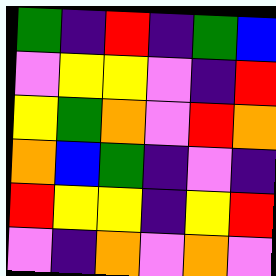[["green", "indigo", "red", "indigo", "green", "blue"], ["violet", "yellow", "yellow", "violet", "indigo", "red"], ["yellow", "green", "orange", "violet", "red", "orange"], ["orange", "blue", "green", "indigo", "violet", "indigo"], ["red", "yellow", "yellow", "indigo", "yellow", "red"], ["violet", "indigo", "orange", "violet", "orange", "violet"]]